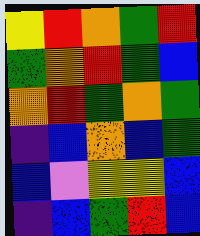[["yellow", "red", "orange", "green", "red"], ["green", "orange", "red", "green", "blue"], ["orange", "red", "green", "orange", "green"], ["indigo", "blue", "orange", "blue", "green"], ["blue", "violet", "yellow", "yellow", "blue"], ["indigo", "blue", "green", "red", "blue"]]